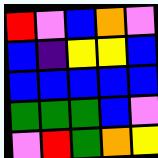[["red", "violet", "blue", "orange", "violet"], ["blue", "indigo", "yellow", "yellow", "blue"], ["blue", "blue", "blue", "blue", "blue"], ["green", "green", "green", "blue", "violet"], ["violet", "red", "green", "orange", "yellow"]]